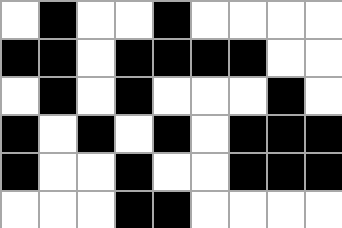[["white", "black", "white", "white", "black", "white", "white", "white", "white"], ["black", "black", "white", "black", "black", "black", "black", "white", "white"], ["white", "black", "white", "black", "white", "white", "white", "black", "white"], ["black", "white", "black", "white", "black", "white", "black", "black", "black"], ["black", "white", "white", "black", "white", "white", "black", "black", "black"], ["white", "white", "white", "black", "black", "white", "white", "white", "white"]]